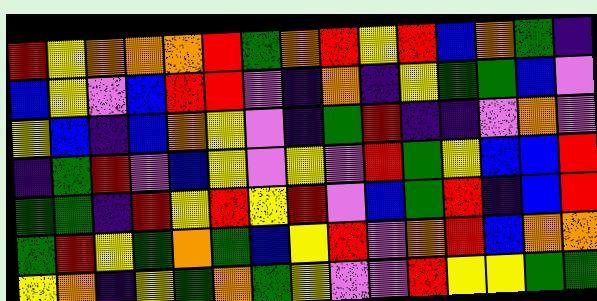[["red", "yellow", "orange", "orange", "orange", "red", "green", "orange", "red", "yellow", "red", "blue", "orange", "green", "indigo"], ["blue", "yellow", "violet", "blue", "red", "red", "violet", "indigo", "orange", "indigo", "yellow", "green", "green", "blue", "violet"], ["yellow", "blue", "indigo", "blue", "orange", "yellow", "violet", "indigo", "green", "red", "indigo", "indigo", "violet", "orange", "violet"], ["indigo", "green", "red", "violet", "blue", "yellow", "violet", "yellow", "violet", "red", "green", "yellow", "blue", "blue", "red"], ["green", "green", "indigo", "red", "yellow", "red", "yellow", "red", "violet", "blue", "green", "red", "indigo", "blue", "red"], ["green", "red", "yellow", "green", "orange", "green", "blue", "yellow", "red", "violet", "orange", "red", "blue", "orange", "orange"], ["yellow", "orange", "indigo", "yellow", "green", "orange", "green", "yellow", "violet", "violet", "red", "yellow", "yellow", "green", "green"]]